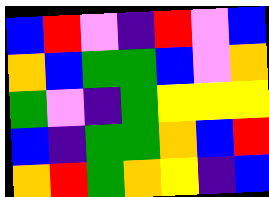[["blue", "red", "violet", "indigo", "red", "violet", "blue"], ["orange", "blue", "green", "green", "blue", "violet", "orange"], ["green", "violet", "indigo", "green", "yellow", "yellow", "yellow"], ["blue", "indigo", "green", "green", "orange", "blue", "red"], ["orange", "red", "green", "orange", "yellow", "indigo", "blue"]]